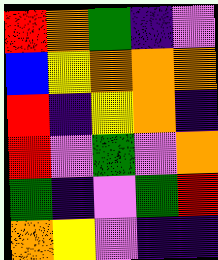[["red", "orange", "green", "indigo", "violet"], ["blue", "yellow", "orange", "orange", "orange"], ["red", "indigo", "yellow", "orange", "indigo"], ["red", "violet", "green", "violet", "orange"], ["green", "indigo", "violet", "green", "red"], ["orange", "yellow", "violet", "indigo", "indigo"]]